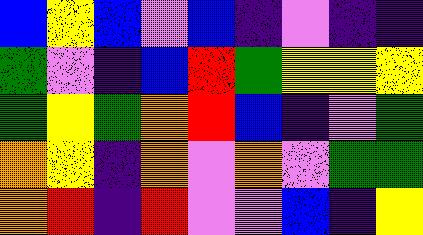[["blue", "yellow", "blue", "violet", "blue", "indigo", "violet", "indigo", "indigo"], ["green", "violet", "indigo", "blue", "red", "green", "yellow", "yellow", "yellow"], ["green", "yellow", "green", "orange", "red", "blue", "indigo", "violet", "green"], ["orange", "yellow", "indigo", "orange", "violet", "orange", "violet", "green", "green"], ["orange", "red", "indigo", "red", "violet", "violet", "blue", "indigo", "yellow"]]